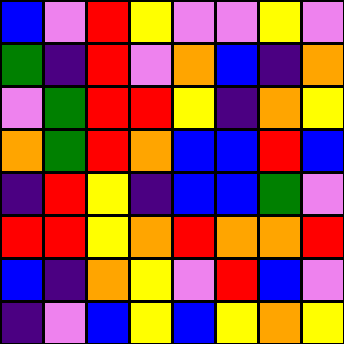[["blue", "violet", "red", "yellow", "violet", "violet", "yellow", "violet"], ["green", "indigo", "red", "violet", "orange", "blue", "indigo", "orange"], ["violet", "green", "red", "red", "yellow", "indigo", "orange", "yellow"], ["orange", "green", "red", "orange", "blue", "blue", "red", "blue"], ["indigo", "red", "yellow", "indigo", "blue", "blue", "green", "violet"], ["red", "red", "yellow", "orange", "red", "orange", "orange", "red"], ["blue", "indigo", "orange", "yellow", "violet", "red", "blue", "violet"], ["indigo", "violet", "blue", "yellow", "blue", "yellow", "orange", "yellow"]]